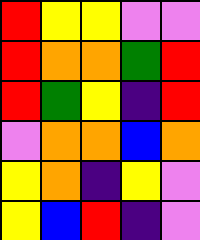[["red", "yellow", "yellow", "violet", "violet"], ["red", "orange", "orange", "green", "red"], ["red", "green", "yellow", "indigo", "red"], ["violet", "orange", "orange", "blue", "orange"], ["yellow", "orange", "indigo", "yellow", "violet"], ["yellow", "blue", "red", "indigo", "violet"]]